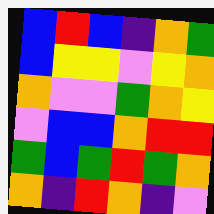[["blue", "red", "blue", "indigo", "orange", "green"], ["blue", "yellow", "yellow", "violet", "yellow", "orange"], ["orange", "violet", "violet", "green", "orange", "yellow"], ["violet", "blue", "blue", "orange", "red", "red"], ["green", "blue", "green", "red", "green", "orange"], ["orange", "indigo", "red", "orange", "indigo", "violet"]]